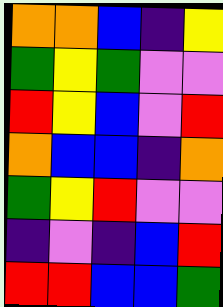[["orange", "orange", "blue", "indigo", "yellow"], ["green", "yellow", "green", "violet", "violet"], ["red", "yellow", "blue", "violet", "red"], ["orange", "blue", "blue", "indigo", "orange"], ["green", "yellow", "red", "violet", "violet"], ["indigo", "violet", "indigo", "blue", "red"], ["red", "red", "blue", "blue", "green"]]